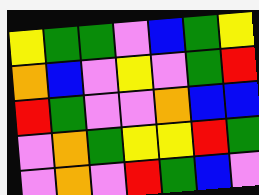[["yellow", "green", "green", "violet", "blue", "green", "yellow"], ["orange", "blue", "violet", "yellow", "violet", "green", "red"], ["red", "green", "violet", "violet", "orange", "blue", "blue"], ["violet", "orange", "green", "yellow", "yellow", "red", "green"], ["violet", "orange", "violet", "red", "green", "blue", "violet"]]